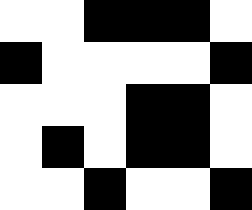[["white", "white", "black", "black", "black", "white"], ["black", "white", "white", "white", "white", "black"], ["white", "white", "white", "black", "black", "white"], ["white", "black", "white", "black", "black", "white"], ["white", "white", "black", "white", "white", "black"]]